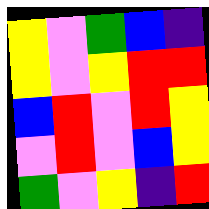[["yellow", "violet", "green", "blue", "indigo"], ["yellow", "violet", "yellow", "red", "red"], ["blue", "red", "violet", "red", "yellow"], ["violet", "red", "violet", "blue", "yellow"], ["green", "violet", "yellow", "indigo", "red"]]